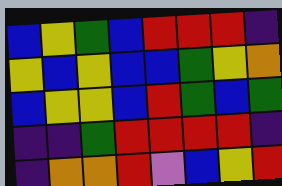[["blue", "yellow", "green", "blue", "red", "red", "red", "indigo"], ["yellow", "blue", "yellow", "blue", "blue", "green", "yellow", "orange"], ["blue", "yellow", "yellow", "blue", "red", "green", "blue", "green"], ["indigo", "indigo", "green", "red", "red", "red", "red", "indigo"], ["indigo", "orange", "orange", "red", "violet", "blue", "yellow", "red"]]